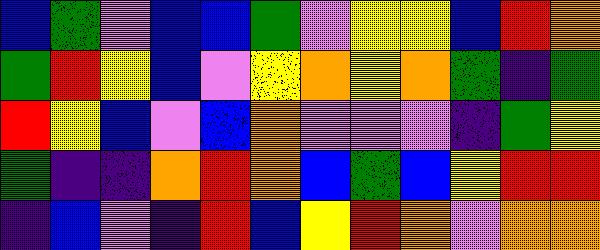[["blue", "green", "violet", "blue", "blue", "green", "violet", "yellow", "yellow", "blue", "red", "orange"], ["green", "red", "yellow", "blue", "violet", "yellow", "orange", "yellow", "orange", "green", "indigo", "green"], ["red", "yellow", "blue", "violet", "blue", "orange", "violet", "violet", "violet", "indigo", "green", "yellow"], ["green", "indigo", "indigo", "orange", "red", "orange", "blue", "green", "blue", "yellow", "red", "red"], ["indigo", "blue", "violet", "indigo", "red", "blue", "yellow", "red", "orange", "violet", "orange", "orange"]]